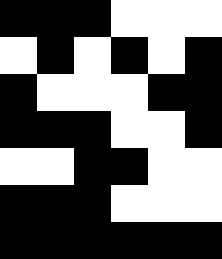[["black", "black", "black", "white", "white", "white"], ["white", "black", "white", "black", "white", "black"], ["black", "white", "white", "white", "black", "black"], ["black", "black", "black", "white", "white", "black"], ["white", "white", "black", "black", "white", "white"], ["black", "black", "black", "white", "white", "white"], ["black", "black", "black", "black", "black", "black"]]